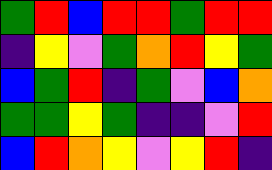[["green", "red", "blue", "red", "red", "green", "red", "red"], ["indigo", "yellow", "violet", "green", "orange", "red", "yellow", "green"], ["blue", "green", "red", "indigo", "green", "violet", "blue", "orange"], ["green", "green", "yellow", "green", "indigo", "indigo", "violet", "red"], ["blue", "red", "orange", "yellow", "violet", "yellow", "red", "indigo"]]